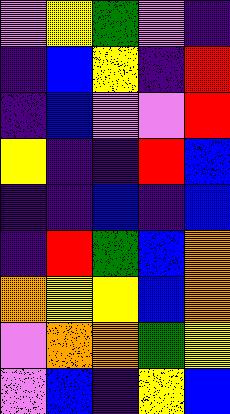[["violet", "yellow", "green", "violet", "indigo"], ["indigo", "blue", "yellow", "indigo", "red"], ["indigo", "blue", "violet", "violet", "red"], ["yellow", "indigo", "indigo", "red", "blue"], ["indigo", "indigo", "blue", "indigo", "blue"], ["indigo", "red", "green", "blue", "orange"], ["orange", "yellow", "yellow", "blue", "orange"], ["violet", "orange", "orange", "green", "yellow"], ["violet", "blue", "indigo", "yellow", "blue"]]